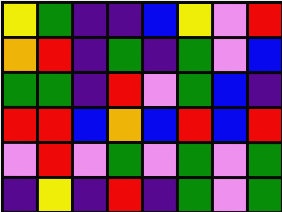[["yellow", "green", "indigo", "indigo", "blue", "yellow", "violet", "red"], ["orange", "red", "indigo", "green", "indigo", "green", "violet", "blue"], ["green", "green", "indigo", "red", "violet", "green", "blue", "indigo"], ["red", "red", "blue", "orange", "blue", "red", "blue", "red"], ["violet", "red", "violet", "green", "violet", "green", "violet", "green"], ["indigo", "yellow", "indigo", "red", "indigo", "green", "violet", "green"]]